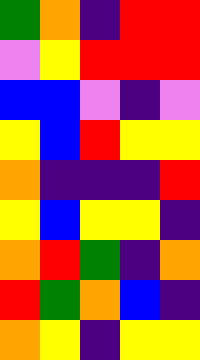[["green", "orange", "indigo", "red", "red"], ["violet", "yellow", "red", "red", "red"], ["blue", "blue", "violet", "indigo", "violet"], ["yellow", "blue", "red", "yellow", "yellow"], ["orange", "indigo", "indigo", "indigo", "red"], ["yellow", "blue", "yellow", "yellow", "indigo"], ["orange", "red", "green", "indigo", "orange"], ["red", "green", "orange", "blue", "indigo"], ["orange", "yellow", "indigo", "yellow", "yellow"]]